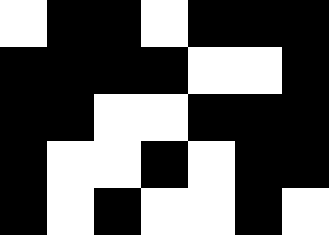[["white", "black", "black", "white", "black", "black", "black"], ["black", "black", "black", "black", "white", "white", "black"], ["black", "black", "white", "white", "black", "black", "black"], ["black", "white", "white", "black", "white", "black", "black"], ["black", "white", "black", "white", "white", "black", "white"]]